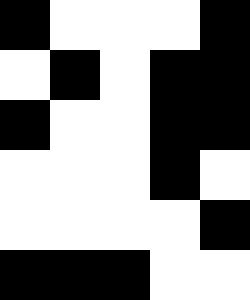[["black", "white", "white", "white", "black"], ["white", "black", "white", "black", "black"], ["black", "white", "white", "black", "black"], ["white", "white", "white", "black", "white"], ["white", "white", "white", "white", "black"], ["black", "black", "black", "white", "white"]]